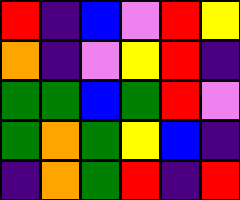[["red", "indigo", "blue", "violet", "red", "yellow"], ["orange", "indigo", "violet", "yellow", "red", "indigo"], ["green", "green", "blue", "green", "red", "violet"], ["green", "orange", "green", "yellow", "blue", "indigo"], ["indigo", "orange", "green", "red", "indigo", "red"]]